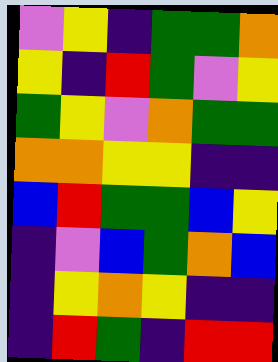[["violet", "yellow", "indigo", "green", "green", "orange"], ["yellow", "indigo", "red", "green", "violet", "yellow"], ["green", "yellow", "violet", "orange", "green", "green"], ["orange", "orange", "yellow", "yellow", "indigo", "indigo"], ["blue", "red", "green", "green", "blue", "yellow"], ["indigo", "violet", "blue", "green", "orange", "blue"], ["indigo", "yellow", "orange", "yellow", "indigo", "indigo"], ["indigo", "red", "green", "indigo", "red", "red"]]